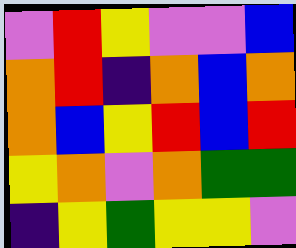[["violet", "red", "yellow", "violet", "violet", "blue"], ["orange", "red", "indigo", "orange", "blue", "orange"], ["orange", "blue", "yellow", "red", "blue", "red"], ["yellow", "orange", "violet", "orange", "green", "green"], ["indigo", "yellow", "green", "yellow", "yellow", "violet"]]